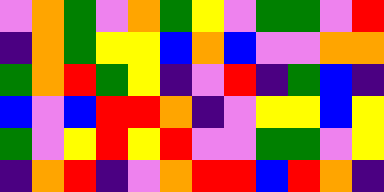[["violet", "orange", "green", "violet", "orange", "green", "yellow", "violet", "green", "green", "violet", "red"], ["indigo", "orange", "green", "yellow", "yellow", "blue", "orange", "blue", "violet", "violet", "orange", "orange"], ["green", "orange", "red", "green", "yellow", "indigo", "violet", "red", "indigo", "green", "blue", "indigo"], ["blue", "violet", "blue", "red", "red", "orange", "indigo", "violet", "yellow", "yellow", "blue", "yellow"], ["green", "violet", "yellow", "red", "yellow", "red", "violet", "violet", "green", "green", "violet", "yellow"], ["indigo", "orange", "red", "indigo", "violet", "orange", "red", "red", "blue", "red", "orange", "indigo"]]